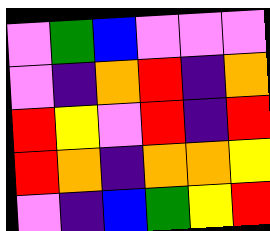[["violet", "green", "blue", "violet", "violet", "violet"], ["violet", "indigo", "orange", "red", "indigo", "orange"], ["red", "yellow", "violet", "red", "indigo", "red"], ["red", "orange", "indigo", "orange", "orange", "yellow"], ["violet", "indigo", "blue", "green", "yellow", "red"]]